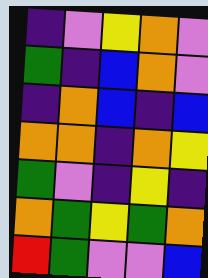[["indigo", "violet", "yellow", "orange", "violet"], ["green", "indigo", "blue", "orange", "violet"], ["indigo", "orange", "blue", "indigo", "blue"], ["orange", "orange", "indigo", "orange", "yellow"], ["green", "violet", "indigo", "yellow", "indigo"], ["orange", "green", "yellow", "green", "orange"], ["red", "green", "violet", "violet", "blue"]]